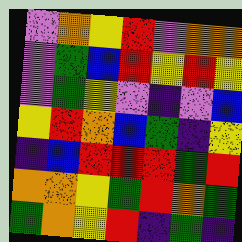[["violet", "orange", "yellow", "red", "violet", "orange", "orange"], ["violet", "green", "blue", "red", "yellow", "red", "yellow"], ["violet", "green", "yellow", "violet", "indigo", "violet", "blue"], ["yellow", "red", "orange", "blue", "green", "indigo", "yellow"], ["indigo", "blue", "red", "red", "red", "green", "red"], ["orange", "orange", "yellow", "green", "red", "orange", "green"], ["green", "orange", "yellow", "red", "indigo", "green", "indigo"]]